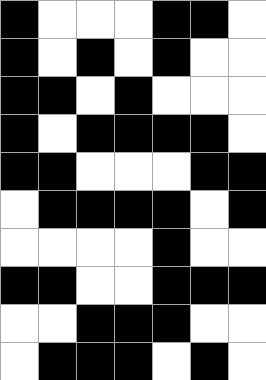[["black", "white", "white", "white", "black", "black", "white"], ["black", "white", "black", "white", "black", "white", "white"], ["black", "black", "white", "black", "white", "white", "white"], ["black", "white", "black", "black", "black", "black", "white"], ["black", "black", "white", "white", "white", "black", "black"], ["white", "black", "black", "black", "black", "white", "black"], ["white", "white", "white", "white", "black", "white", "white"], ["black", "black", "white", "white", "black", "black", "black"], ["white", "white", "black", "black", "black", "white", "white"], ["white", "black", "black", "black", "white", "black", "white"]]